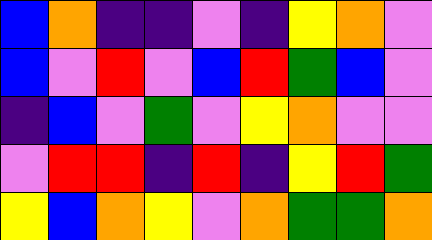[["blue", "orange", "indigo", "indigo", "violet", "indigo", "yellow", "orange", "violet"], ["blue", "violet", "red", "violet", "blue", "red", "green", "blue", "violet"], ["indigo", "blue", "violet", "green", "violet", "yellow", "orange", "violet", "violet"], ["violet", "red", "red", "indigo", "red", "indigo", "yellow", "red", "green"], ["yellow", "blue", "orange", "yellow", "violet", "orange", "green", "green", "orange"]]